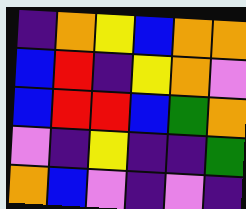[["indigo", "orange", "yellow", "blue", "orange", "orange"], ["blue", "red", "indigo", "yellow", "orange", "violet"], ["blue", "red", "red", "blue", "green", "orange"], ["violet", "indigo", "yellow", "indigo", "indigo", "green"], ["orange", "blue", "violet", "indigo", "violet", "indigo"]]